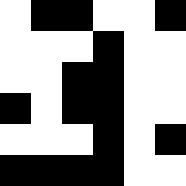[["white", "black", "black", "white", "white", "black"], ["white", "white", "white", "black", "white", "white"], ["white", "white", "black", "black", "white", "white"], ["black", "white", "black", "black", "white", "white"], ["white", "white", "white", "black", "white", "black"], ["black", "black", "black", "black", "white", "white"]]